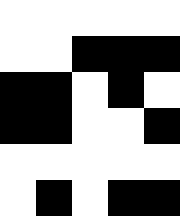[["white", "white", "white", "white", "white"], ["white", "white", "black", "black", "black"], ["black", "black", "white", "black", "white"], ["black", "black", "white", "white", "black"], ["white", "white", "white", "white", "white"], ["white", "black", "white", "black", "black"]]